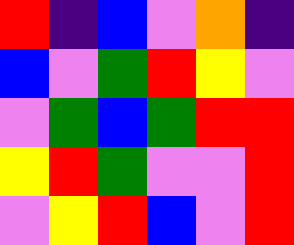[["red", "indigo", "blue", "violet", "orange", "indigo"], ["blue", "violet", "green", "red", "yellow", "violet"], ["violet", "green", "blue", "green", "red", "red"], ["yellow", "red", "green", "violet", "violet", "red"], ["violet", "yellow", "red", "blue", "violet", "red"]]